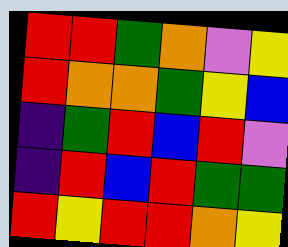[["red", "red", "green", "orange", "violet", "yellow"], ["red", "orange", "orange", "green", "yellow", "blue"], ["indigo", "green", "red", "blue", "red", "violet"], ["indigo", "red", "blue", "red", "green", "green"], ["red", "yellow", "red", "red", "orange", "yellow"]]